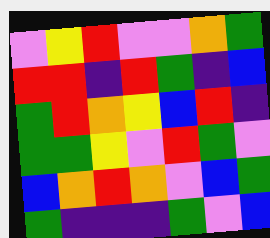[["violet", "yellow", "red", "violet", "violet", "orange", "green"], ["red", "red", "indigo", "red", "green", "indigo", "blue"], ["green", "red", "orange", "yellow", "blue", "red", "indigo"], ["green", "green", "yellow", "violet", "red", "green", "violet"], ["blue", "orange", "red", "orange", "violet", "blue", "green"], ["green", "indigo", "indigo", "indigo", "green", "violet", "blue"]]